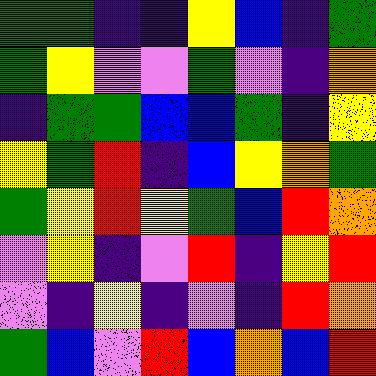[["green", "green", "indigo", "indigo", "yellow", "blue", "indigo", "green"], ["green", "yellow", "violet", "violet", "green", "violet", "indigo", "orange"], ["indigo", "green", "green", "blue", "blue", "green", "indigo", "yellow"], ["yellow", "green", "red", "indigo", "blue", "yellow", "orange", "green"], ["green", "yellow", "red", "yellow", "green", "blue", "red", "orange"], ["violet", "yellow", "indigo", "violet", "red", "indigo", "yellow", "red"], ["violet", "indigo", "yellow", "indigo", "violet", "indigo", "red", "orange"], ["green", "blue", "violet", "red", "blue", "orange", "blue", "red"]]